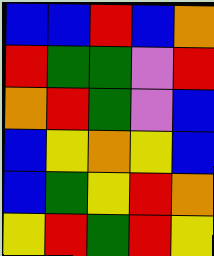[["blue", "blue", "red", "blue", "orange"], ["red", "green", "green", "violet", "red"], ["orange", "red", "green", "violet", "blue"], ["blue", "yellow", "orange", "yellow", "blue"], ["blue", "green", "yellow", "red", "orange"], ["yellow", "red", "green", "red", "yellow"]]